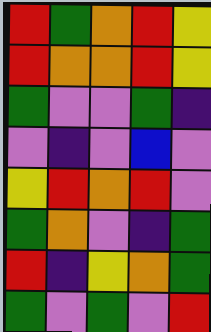[["red", "green", "orange", "red", "yellow"], ["red", "orange", "orange", "red", "yellow"], ["green", "violet", "violet", "green", "indigo"], ["violet", "indigo", "violet", "blue", "violet"], ["yellow", "red", "orange", "red", "violet"], ["green", "orange", "violet", "indigo", "green"], ["red", "indigo", "yellow", "orange", "green"], ["green", "violet", "green", "violet", "red"]]